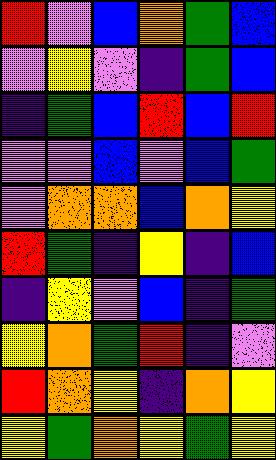[["red", "violet", "blue", "orange", "green", "blue"], ["violet", "yellow", "violet", "indigo", "green", "blue"], ["indigo", "green", "blue", "red", "blue", "red"], ["violet", "violet", "blue", "violet", "blue", "green"], ["violet", "orange", "orange", "blue", "orange", "yellow"], ["red", "green", "indigo", "yellow", "indigo", "blue"], ["indigo", "yellow", "violet", "blue", "indigo", "green"], ["yellow", "orange", "green", "red", "indigo", "violet"], ["red", "orange", "yellow", "indigo", "orange", "yellow"], ["yellow", "green", "orange", "yellow", "green", "yellow"]]